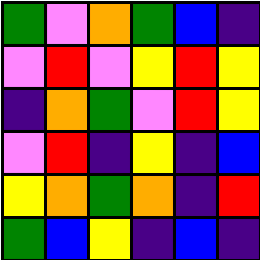[["green", "violet", "orange", "green", "blue", "indigo"], ["violet", "red", "violet", "yellow", "red", "yellow"], ["indigo", "orange", "green", "violet", "red", "yellow"], ["violet", "red", "indigo", "yellow", "indigo", "blue"], ["yellow", "orange", "green", "orange", "indigo", "red"], ["green", "blue", "yellow", "indigo", "blue", "indigo"]]